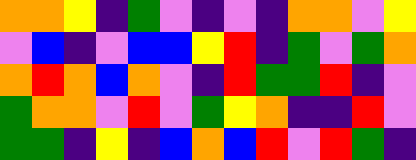[["orange", "orange", "yellow", "indigo", "green", "violet", "indigo", "violet", "indigo", "orange", "orange", "violet", "yellow"], ["violet", "blue", "indigo", "violet", "blue", "blue", "yellow", "red", "indigo", "green", "violet", "green", "orange"], ["orange", "red", "orange", "blue", "orange", "violet", "indigo", "red", "green", "green", "red", "indigo", "violet"], ["green", "orange", "orange", "violet", "red", "violet", "green", "yellow", "orange", "indigo", "indigo", "red", "violet"], ["green", "green", "indigo", "yellow", "indigo", "blue", "orange", "blue", "red", "violet", "red", "green", "indigo"]]